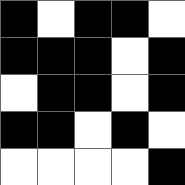[["black", "white", "black", "black", "white"], ["black", "black", "black", "white", "black"], ["white", "black", "black", "white", "black"], ["black", "black", "white", "black", "white"], ["white", "white", "white", "white", "black"]]